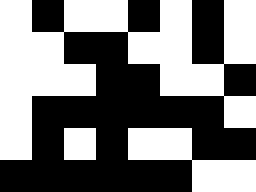[["white", "black", "white", "white", "black", "white", "black", "white"], ["white", "white", "black", "black", "white", "white", "black", "white"], ["white", "white", "white", "black", "black", "white", "white", "black"], ["white", "black", "black", "black", "black", "black", "black", "white"], ["white", "black", "white", "black", "white", "white", "black", "black"], ["black", "black", "black", "black", "black", "black", "white", "white"]]